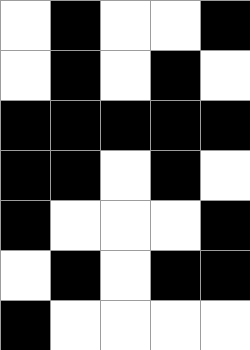[["white", "black", "white", "white", "black"], ["white", "black", "white", "black", "white"], ["black", "black", "black", "black", "black"], ["black", "black", "white", "black", "white"], ["black", "white", "white", "white", "black"], ["white", "black", "white", "black", "black"], ["black", "white", "white", "white", "white"]]